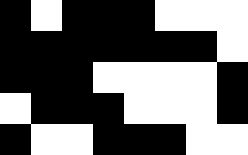[["black", "white", "black", "black", "black", "white", "white", "white"], ["black", "black", "black", "black", "black", "black", "black", "white"], ["black", "black", "black", "white", "white", "white", "white", "black"], ["white", "black", "black", "black", "white", "white", "white", "black"], ["black", "white", "white", "black", "black", "black", "white", "white"]]